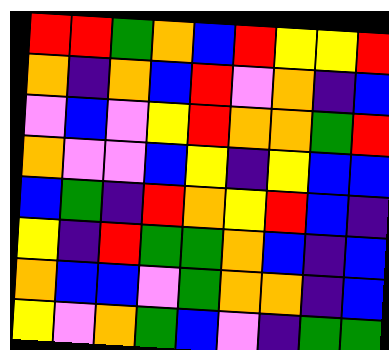[["red", "red", "green", "orange", "blue", "red", "yellow", "yellow", "red"], ["orange", "indigo", "orange", "blue", "red", "violet", "orange", "indigo", "blue"], ["violet", "blue", "violet", "yellow", "red", "orange", "orange", "green", "red"], ["orange", "violet", "violet", "blue", "yellow", "indigo", "yellow", "blue", "blue"], ["blue", "green", "indigo", "red", "orange", "yellow", "red", "blue", "indigo"], ["yellow", "indigo", "red", "green", "green", "orange", "blue", "indigo", "blue"], ["orange", "blue", "blue", "violet", "green", "orange", "orange", "indigo", "blue"], ["yellow", "violet", "orange", "green", "blue", "violet", "indigo", "green", "green"]]